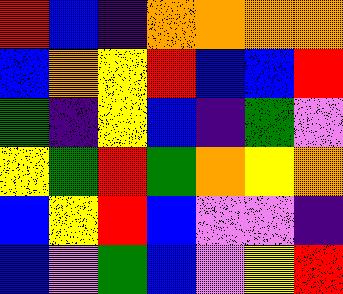[["red", "blue", "indigo", "orange", "orange", "orange", "orange"], ["blue", "orange", "yellow", "red", "blue", "blue", "red"], ["green", "indigo", "yellow", "blue", "indigo", "green", "violet"], ["yellow", "green", "red", "green", "orange", "yellow", "orange"], ["blue", "yellow", "red", "blue", "violet", "violet", "indigo"], ["blue", "violet", "green", "blue", "violet", "yellow", "red"]]